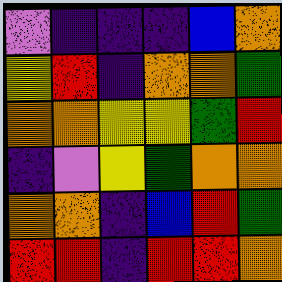[["violet", "indigo", "indigo", "indigo", "blue", "orange"], ["yellow", "red", "indigo", "orange", "orange", "green"], ["orange", "orange", "yellow", "yellow", "green", "red"], ["indigo", "violet", "yellow", "green", "orange", "orange"], ["orange", "orange", "indigo", "blue", "red", "green"], ["red", "red", "indigo", "red", "red", "orange"]]